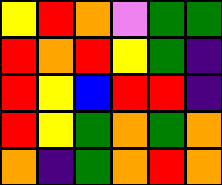[["yellow", "red", "orange", "violet", "green", "green"], ["red", "orange", "red", "yellow", "green", "indigo"], ["red", "yellow", "blue", "red", "red", "indigo"], ["red", "yellow", "green", "orange", "green", "orange"], ["orange", "indigo", "green", "orange", "red", "orange"]]